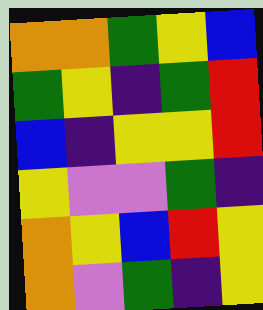[["orange", "orange", "green", "yellow", "blue"], ["green", "yellow", "indigo", "green", "red"], ["blue", "indigo", "yellow", "yellow", "red"], ["yellow", "violet", "violet", "green", "indigo"], ["orange", "yellow", "blue", "red", "yellow"], ["orange", "violet", "green", "indigo", "yellow"]]